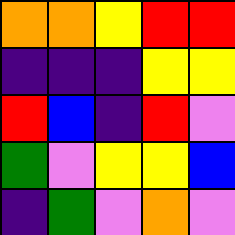[["orange", "orange", "yellow", "red", "red"], ["indigo", "indigo", "indigo", "yellow", "yellow"], ["red", "blue", "indigo", "red", "violet"], ["green", "violet", "yellow", "yellow", "blue"], ["indigo", "green", "violet", "orange", "violet"]]